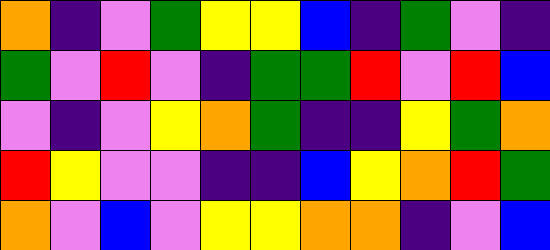[["orange", "indigo", "violet", "green", "yellow", "yellow", "blue", "indigo", "green", "violet", "indigo"], ["green", "violet", "red", "violet", "indigo", "green", "green", "red", "violet", "red", "blue"], ["violet", "indigo", "violet", "yellow", "orange", "green", "indigo", "indigo", "yellow", "green", "orange"], ["red", "yellow", "violet", "violet", "indigo", "indigo", "blue", "yellow", "orange", "red", "green"], ["orange", "violet", "blue", "violet", "yellow", "yellow", "orange", "orange", "indigo", "violet", "blue"]]